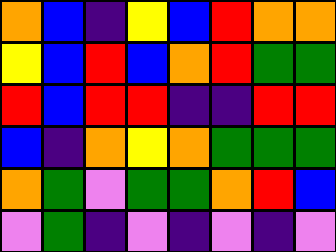[["orange", "blue", "indigo", "yellow", "blue", "red", "orange", "orange"], ["yellow", "blue", "red", "blue", "orange", "red", "green", "green"], ["red", "blue", "red", "red", "indigo", "indigo", "red", "red"], ["blue", "indigo", "orange", "yellow", "orange", "green", "green", "green"], ["orange", "green", "violet", "green", "green", "orange", "red", "blue"], ["violet", "green", "indigo", "violet", "indigo", "violet", "indigo", "violet"]]